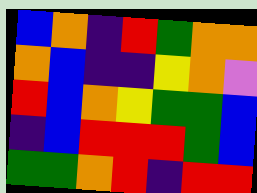[["blue", "orange", "indigo", "red", "green", "orange", "orange"], ["orange", "blue", "indigo", "indigo", "yellow", "orange", "violet"], ["red", "blue", "orange", "yellow", "green", "green", "blue"], ["indigo", "blue", "red", "red", "red", "green", "blue"], ["green", "green", "orange", "red", "indigo", "red", "red"]]